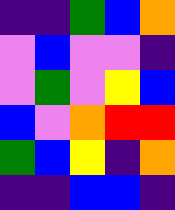[["indigo", "indigo", "green", "blue", "orange"], ["violet", "blue", "violet", "violet", "indigo"], ["violet", "green", "violet", "yellow", "blue"], ["blue", "violet", "orange", "red", "red"], ["green", "blue", "yellow", "indigo", "orange"], ["indigo", "indigo", "blue", "blue", "indigo"]]